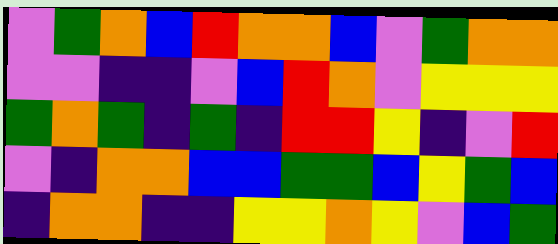[["violet", "green", "orange", "blue", "red", "orange", "orange", "blue", "violet", "green", "orange", "orange"], ["violet", "violet", "indigo", "indigo", "violet", "blue", "red", "orange", "violet", "yellow", "yellow", "yellow"], ["green", "orange", "green", "indigo", "green", "indigo", "red", "red", "yellow", "indigo", "violet", "red"], ["violet", "indigo", "orange", "orange", "blue", "blue", "green", "green", "blue", "yellow", "green", "blue"], ["indigo", "orange", "orange", "indigo", "indigo", "yellow", "yellow", "orange", "yellow", "violet", "blue", "green"]]